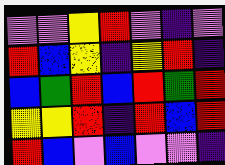[["violet", "violet", "yellow", "red", "violet", "indigo", "violet"], ["red", "blue", "yellow", "indigo", "yellow", "red", "indigo"], ["blue", "green", "red", "blue", "red", "green", "red"], ["yellow", "yellow", "red", "indigo", "red", "blue", "red"], ["red", "blue", "violet", "blue", "violet", "violet", "indigo"]]